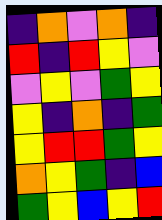[["indigo", "orange", "violet", "orange", "indigo"], ["red", "indigo", "red", "yellow", "violet"], ["violet", "yellow", "violet", "green", "yellow"], ["yellow", "indigo", "orange", "indigo", "green"], ["yellow", "red", "red", "green", "yellow"], ["orange", "yellow", "green", "indigo", "blue"], ["green", "yellow", "blue", "yellow", "red"]]